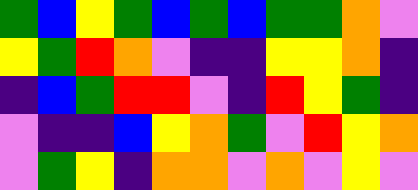[["green", "blue", "yellow", "green", "blue", "green", "blue", "green", "green", "orange", "violet"], ["yellow", "green", "red", "orange", "violet", "indigo", "indigo", "yellow", "yellow", "orange", "indigo"], ["indigo", "blue", "green", "red", "red", "violet", "indigo", "red", "yellow", "green", "indigo"], ["violet", "indigo", "indigo", "blue", "yellow", "orange", "green", "violet", "red", "yellow", "orange"], ["violet", "green", "yellow", "indigo", "orange", "orange", "violet", "orange", "violet", "yellow", "violet"]]